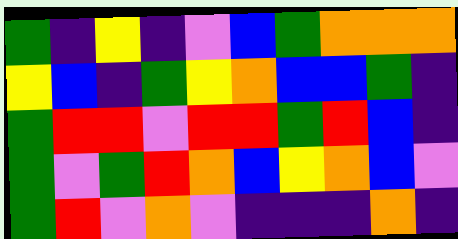[["green", "indigo", "yellow", "indigo", "violet", "blue", "green", "orange", "orange", "orange"], ["yellow", "blue", "indigo", "green", "yellow", "orange", "blue", "blue", "green", "indigo"], ["green", "red", "red", "violet", "red", "red", "green", "red", "blue", "indigo"], ["green", "violet", "green", "red", "orange", "blue", "yellow", "orange", "blue", "violet"], ["green", "red", "violet", "orange", "violet", "indigo", "indigo", "indigo", "orange", "indigo"]]